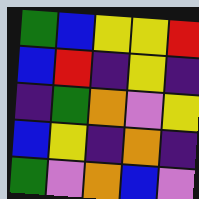[["green", "blue", "yellow", "yellow", "red"], ["blue", "red", "indigo", "yellow", "indigo"], ["indigo", "green", "orange", "violet", "yellow"], ["blue", "yellow", "indigo", "orange", "indigo"], ["green", "violet", "orange", "blue", "violet"]]